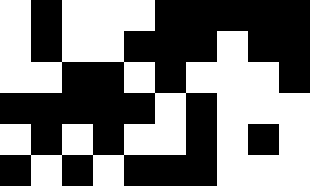[["white", "black", "white", "white", "white", "black", "black", "black", "black", "black"], ["white", "black", "white", "white", "black", "black", "black", "white", "black", "black"], ["white", "white", "black", "black", "white", "black", "white", "white", "white", "black"], ["black", "black", "black", "black", "black", "white", "black", "white", "white", "white"], ["white", "black", "white", "black", "white", "white", "black", "white", "black", "white"], ["black", "white", "black", "white", "black", "black", "black", "white", "white", "white"]]